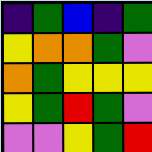[["indigo", "green", "blue", "indigo", "green"], ["yellow", "orange", "orange", "green", "violet"], ["orange", "green", "yellow", "yellow", "yellow"], ["yellow", "green", "red", "green", "violet"], ["violet", "violet", "yellow", "green", "red"]]